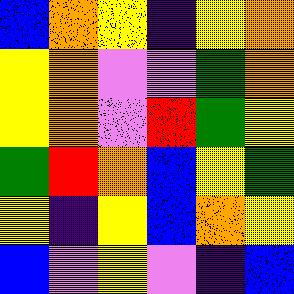[["blue", "orange", "yellow", "indigo", "yellow", "orange"], ["yellow", "orange", "violet", "violet", "green", "orange"], ["yellow", "orange", "violet", "red", "green", "yellow"], ["green", "red", "orange", "blue", "yellow", "green"], ["yellow", "indigo", "yellow", "blue", "orange", "yellow"], ["blue", "violet", "yellow", "violet", "indigo", "blue"]]